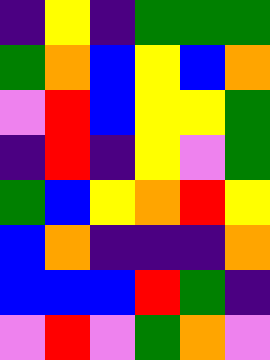[["indigo", "yellow", "indigo", "green", "green", "green"], ["green", "orange", "blue", "yellow", "blue", "orange"], ["violet", "red", "blue", "yellow", "yellow", "green"], ["indigo", "red", "indigo", "yellow", "violet", "green"], ["green", "blue", "yellow", "orange", "red", "yellow"], ["blue", "orange", "indigo", "indigo", "indigo", "orange"], ["blue", "blue", "blue", "red", "green", "indigo"], ["violet", "red", "violet", "green", "orange", "violet"]]